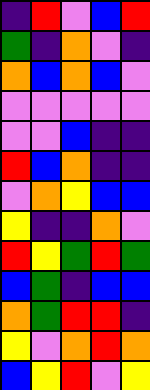[["indigo", "red", "violet", "blue", "red"], ["green", "indigo", "orange", "violet", "indigo"], ["orange", "blue", "orange", "blue", "violet"], ["violet", "violet", "violet", "violet", "violet"], ["violet", "violet", "blue", "indigo", "indigo"], ["red", "blue", "orange", "indigo", "indigo"], ["violet", "orange", "yellow", "blue", "blue"], ["yellow", "indigo", "indigo", "orange", "violet"], ["red", "yellow", "green", "red", "green"], ["blue", "green", "indigo", "blue", "blue"], ["orange", "green", "red", "red", "indigo"], ["yellow", "violet", "orange", "red", "orange"], ["blue", "yellow", "red", "violet", "yellow"]]